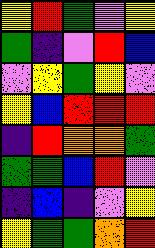[["yellow", "red", "green", "violet", "yellow"], ["green", "indigo", "violet", "red", "blue"], ["violet", "yellow", "green", "yellow", "violet"], ["yellow", "blue", "red", "red", "red"], ["indigo", "red", "orange", "orange", "green"], ["green", "green", "blue", "red", "violet"], ["indigo", "blue", "indigo", "violet", "yellow"], ["yellow", "green", "green", "orange", "red"]]